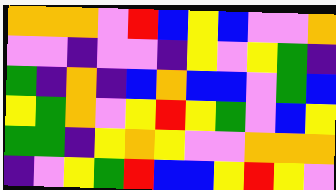[["orange", "orange", "orange", "violet", "red", "blue", "yellow", "blue", "violet", "violet", "orange"], ["violet", "violet", "indigo", "violet", "violet", "indigo", "yellow", "violet", "yellow", "green", "indigo"], ["green", "indigo", "orange", "indigo", "blue", "orange", "blue", "blue", "violet", "green", "blue"], ["yellow", "green", "orange", "violet", "yellow", "red", "yellow", "green", "violet", "blue", "yellow"], ["green", "green", "indigo", "yellow", "orange", "yellow", "violet", "violet", "orange", "orange", "orange"], ["indigo", "violet", "yellow", "green", "red", "blue", "blue", "yellow", "red", "yellow", "violet"]]